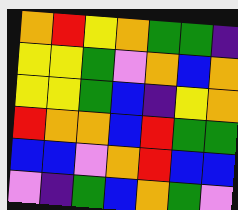[["orange", "red", "yellow", "orange", "green", "green", "indigo"], ["yellow", "yellow", "green", "violet", "orange", "blue", "orange"], ["yellow", "yellow", "green", "blue", "indigo", "yellow", "orange"], ["red", "orange", "orange", "blue", "red", "green", "green"], ["blue", "blue", "violet", "orange", "red", "blue", "blue"], ["violet", "indigo", "green", "blue", "orange", "green", "violet"]]